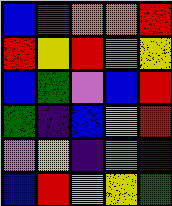[["blue", "red", "orange", "orange", "red"], ["red", "yellow", "red", "violet", "yellow"], ["blue", "green", "violet", "blue", "red"], ["green", "indigo", "blue", "yellow", "red"], ["violet", "yellow", "indigo", "orange", "indigo"], ["blue", "red", "yellow", "yellow", "green"]]